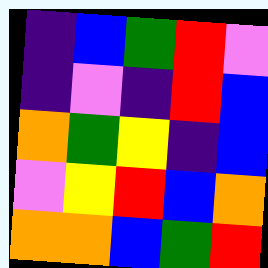[["indigo", "blue", "green", "red", "violet"], ["indigo", "violet", "indigo", "red", "blue"], ["orange", "green", "yellow", "indigo", "blue"], ["violet", "yellow", "red", "blue", "orange"], ["orange", "orange", "blue", "green", "red"]]